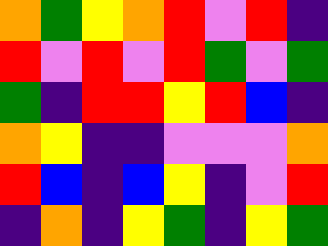[["orange", "green", "yellow", "orange", "red", "violet", "red", "indigo"], ["red", "violet", "red", "violet", "red", "green", "violet", "green"], ["green", "indigo", "red", "red", "yellow", "red", "blue", "indigo"], ["orange", "yellow", "indigo", "indigo", "violet", "violet", "violet", "orange"], ["red", "blue", "indigo", "blue", "yellow", "indigo", "violet", "red"], ["indigo", "orange", "indigo", "yellow", "green", "indigo", "yellow", "green"]]